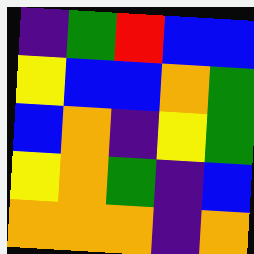[["indigo", "green", "red", "blue", "blue"], ["yellow", "blue", "blue", "orange", "green"], ["blue", "orange", "indigo", "yellow", "green"], ["yellow", "orange", "green", "indigo", "blue"], ["orange", "orange", "orange", "indigo", "orange"]]